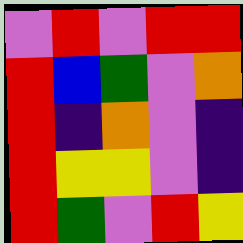[["violet", "red", "violet", "red", "red"], ["red", "blue", "green", "violet", "orange"], ["red", "indigo", "orange", "violet", "indigo"], ["red", "yellow", "yellow", "violet", "indigo"], ["red", "green", "violet", "red", "yellow"]]